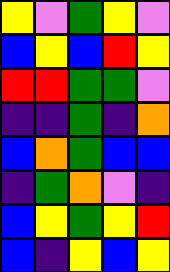[["yellow", "violet", "green", "yellow", "violet"], ["blue", "yellow", "blue", "red", "yellow"], ["red", "red", "green", "green", "violet"], ["indigo", "indigo", "green", "indigo", "orange"], ["blue", "orange", "green", "blue", "blue"], ["indigo", "green", "orange", "violet", "indigo"], ["blue", "yellow", "green", "yellow", "red"], ["blue", "indigo", "yellow", "blue", "yellow"]]